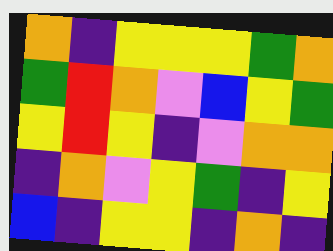[["orange", "indigo", "yellow", "yellow", "yellow", "green", "orange"], ["green", "red", "orange", "violet", "blue", "yellow", "green"], ["yellow", "red", "yellow", "indigo", "violet", "orange", "orange"], ["indigo", "orange", "violet", "yellow", "green", "indigo", "yellow"], ["blue", "indigo", "yellow", "yellow", "indigo", "orange", "indigo"]]